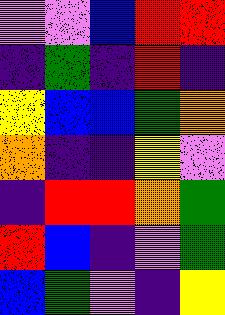[["violet", "violet", "blue", "red", "red"], ["indigo", "green", "indigo", "red", "indigo"], ["yellow", "blue", "blue", "green", "orange"], ["orange", "indigo", "indigo", "yellow", "violet"], ["indigo", "red", "red", "orange", "green"], ["red", "blue", "indigo", "violet", "green"], ["blue", "green", "violet", "indigo", "yellow"]]